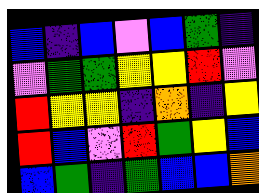[["blue", "indigo", "blue", "violet", "blue", "green", "indigo"], ["violet", "green", "green", "yellow", "yellow", "red", "violet"], ["red", "yellow", "yellow", "indigo", "orange", "indigo", "yellow"], ["red", "blue", "violet", "red", "green", "yellow", "blue"], ["blue", "green", "indigo", "green", "blue", "blue", "orange"]]